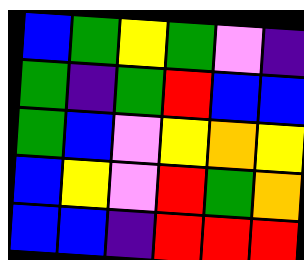[["blue", "green", "yellow", "green", "violet", "indigo"], ["green", "indigo", "green", "red", "blue", "blue"], ["green", "blue", "violet", "yellow", "orange", "yellow"], ["blue", "yellow", "violet", "red", "green", "orange"], ["blue", "blue", "indigo", "red", "red", "red"]]